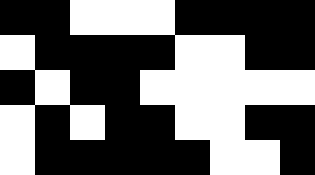[["black", "black", "white", "white", "white", "black", "black", "black", "black"], ["white", "black", "black", "black", "black", "white", "white", "black", "black"], ["black", "white", "black", "black", "white", "white", "white", "white", "white"], ["white", "black", "white", "black", "black", "white", "white", "black", "black"], ["white", "black", "black", "black", "black", "black", "white", "white", "black"]]